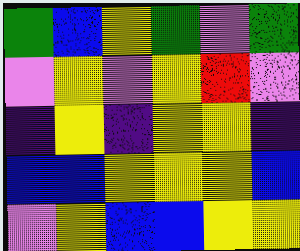[["green", "blue", "yellow", "green", "violet", "green"], ["violet", "yellow", "violet", "yellow", "red", "violet"], ["indigo", "yellow", "indigo", "yellow", "yellow", "indigo"], ["blue", "blue", "yellow", "yellow", "yellow", "blue"], ["violet", "yellow", "blue", "blue", "yellow", "yellow"]]